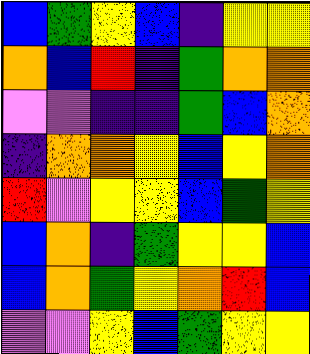[["blue", "green", "yellow", "blue", "indigo", "yellow", "yellow"], ["orange", "blue", "red", "indigo", "green", "orange", "orange"], ["violet", "violet", "indigo", "indigo", "green", "blue", "orange"], ["indigo", "orange", "orange", "yellow", "blue", "yellow", "orange"], ["red", "violet", "yellow", "yellow", "blue", "green", "yellow"], ["blue", "orange", "indigo", "green", "yellow", "yellow", "blue"], ["blue", "orange", "green", "yellow", "orange", "red", "blue"], ["violet", "violet", "yellow", "blue", "green", "yellow", "yellow"]]